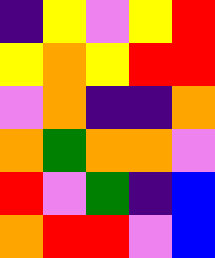[["indigo", "yellow", "violet", "yellow", "red"], ["yellow", "orange", "yellow", "red", "red"], ["violet", "orange", "indigo", "indigo", "orange"], ["orange", "green", "orange", "orange", "violet"], ["red", "violet", "green", "indigo", "blue"], ["orange", "red", "red", "violet", "blue"]]